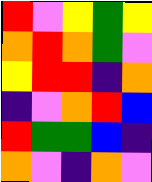[["red", "violet", "yellow", "green", "yellow"], ["orange", "red", "orange", "green", "violet"], ["yellow", "red", "red", "indigo", "orange"], ["indigo", "violet", "orange", "red", "blue"], ["red", "green", "green", "blue", "indigo"], ["orange", "violet", "indigo", "orange", "violet"]]